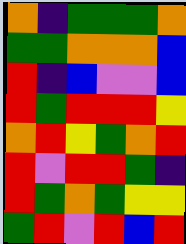[["orange", "indigo", "green", "green", "green", "orange"], ["green", "green", "orange", "orange", "orange", "blue"], ["red", "indigo", "blue", "violet", "violet", "blue"], ["red", "green", "red", "red", "red", "yellow"], ["orange", "red", "yellow", "green", "orange", "red"], ["red", "violet", "red", "red", "green", "indigo"], ["red", "green", "orange", "green", "yellow", "yellow"], ["green", "red", "violet", "red", "blue", "red"]]